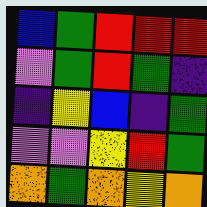[["blue", "green", "red", "red", "red"], ["violet", "green", "red", "green", "indigo"], ["indigo", "yellow", "blue", "indigo", "green"], ["violet", "violet", "yellow", "red", "green"], ["orange", "green", "orange", "yellow", "orange"]]